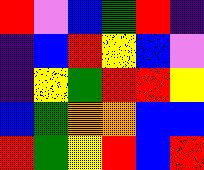[["red", "violet", "blue", "green", "red", "indigo"], ["indigo", "blue", "red", "yellow", "blue", "violet"], ["indigo", "yellow", "green", "red", "red", "yellow"], ["blue", "green", "orange", "orange", "blue", "blue"], ["red", "green", "yellow", "red", "blue", "red"]]